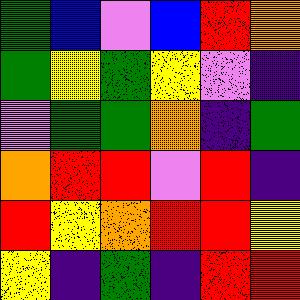[["green", "blue", "violet", "blue", "red", "orange"], ["green", "yellow", "green", "yellow", "violet", "indigo"], ["violet", "green", "green", "orange", "indigo", "green"], ["orange", "red", "red", "violet", "red", "indigo"], ["red", "yellow", "orange", "red", "red", "yellow"], ["yellow", "indigo", "green", "indigo", "red", "red"]]